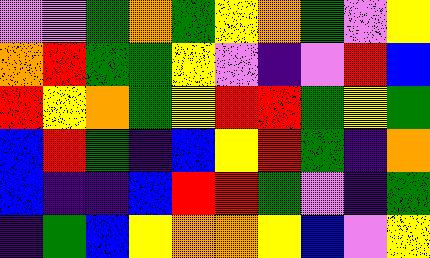[["violet", "violet", "green", "orange", "green", "yellow", "orange", "green", "violet", "yellow"], ["orange", "red", "green", "green", "yellow", "violet", "indigo", "violet", "red", "blue"], ["red", "yellow", "orange", "green", "yellow", "red", "red", "green", "yellow", "green"], ["blue", "red", "green", "indigo", "blue", "yellow", "red", "green", "indigo", "orange"], ["blue", "indigo", "indigo", "blue", "red", "red", "green", "violet", "indigo", "green"], ["indigo", "green", "blue", "yellow", "orange", "orange", "yellow", "blue", "violet", "yellow"]]